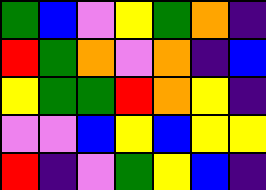[["green", "blue", "violet", "yellow", "green", "orange", "indigo"], ["red", "green", "orange", "violet", "orange", "indigo", "blue"], ["yellow", "green", "green", "red", "orange", "yellow", "indigo"], ["violet", "violet", "blue", "yellow", "blue", "yellow", "yellow"], ["red", "indigo", "violet", "green", "yellow", "blue", "indigo"]]